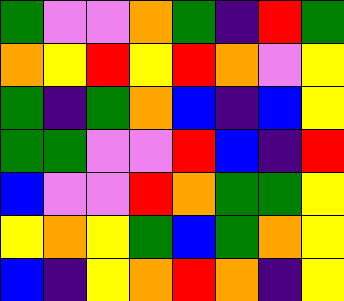[["green", "violet", "violet", "orange", "green", "indigo", "red", "green"], ["orange", "yellow", "red", "yellow", "red", "orange", "violet", "yellow"], ["green", "indigo", "green", "orange", "blue", "indigo", "blue", "yellow"], ["green", "green", "violet", "violet", "red", "blue", "indigo", "red"], ["blue", "violet", "violet", "red", "orange", "green", "green", "yellow"], ["yellow", "orange", "yellow", "green", "blue", "green", "orange", "yellow"], ["blue", "indigo", "yellow", "orange", "red", "orange", "indigo", "yellow"]]